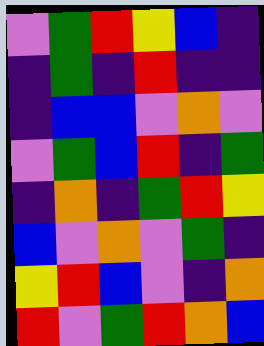[["violet", "green", "red", "yellow", "blue", "indigo"], ["indigo", "green", "indigo", "red", "indigo", "indigo"], ["indigo", "blue", "blue", "violet", "orange", "violet"], ["violet", "green", "blue", "red", "indigo", "green"], ["indigo", "orange", "indigo", "green", "red", "yellow"], ["blue", "violet", "orange", "violet", "green", "indigo"], ["yellow", "red", "blue", "violet", "indigo", "orange"], ["red", "violet", "green", "red", "orange", "blue"]]